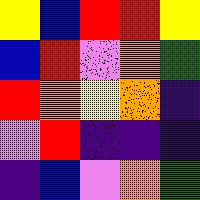[["yellow", "blue", "red", "red", "yellow"], ["blue", "red", "violet", "orange", "green"], ["red", "orange", "yellow", "orange", "indigo"], ["violet", "red", "indigo", "indigo", "indigo"], ["indigo", "blue", "violet", "orange", "green"]]